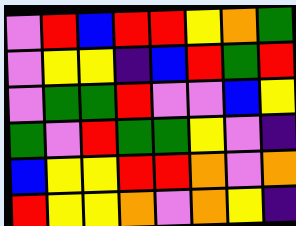[["violet", "red", "blue", "red", "red", "yellow", "orange", "green"], ["violet", "yellow", "yellow", "indigo", "blue", "red", "green", "red"], ["violet", "green", "green", "red", "violet", "violet", "blue", "yellow"], ["green", "violet", "red", "green", "green", "yellow", "violet", "indigo"], ["blue", "yellow", "yellow", "red", "red", "orange", "violet", "orange"], ["red", "yellow", "yellow", "orange", "violet", "orange", "yellow", "indigo"]]